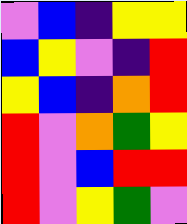[["violet", "blue", "indigo", "yellow", "yellow"], ["blue", "yellow", "violet", "indigo", "red"], ["yellow", "blue", "indigo", "orange", "red"], ["red", "violet", "orange", "green", "yellow"], ["red", "violet", "blue", "red", "red"], ["red", "violet", "yellow", "green", "violet"]]